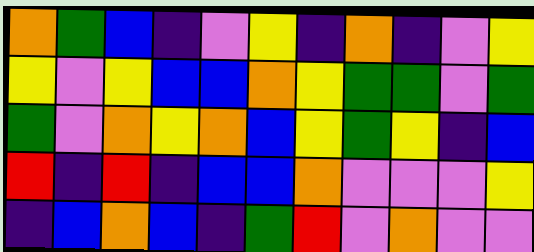[["orange", "green", "blue", "indigo", "violet", "yellow", "indigo", "orange", "indigo", "violet", "yellow"], ["yellow", "violet", "yellow", "blue", "blue", "orange", "yellow", "green", "green", "violet", "green"], ["green", "violet", "orange", "yellow", "orange", "blue", "yellow", "green", "yellow", "indigo", "blue"], ["red", "indigo", "red", "indigo", "blue", "blue", "orange", "violet", "violet", "violet", "yellow"], ["indigo", "blue", "orange", "blue", "indigo", "green", "red", "violet", "orange", "violet", "violet"]]